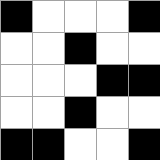[["black", "white", "white", "white", "black"], ["white", "white", "black", "white", "white"], ["white", "white", "white", "black", "black"], ["white", "white", "black", "white", "white"], ["black", "black", "white", "white", "black"]]